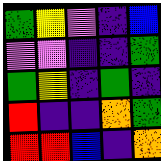[["green", "yellow", "violet", "indigo", "blue"], ["violet", "violet", "indigo", "indigo", "green"], ["green", "yellow", "indigo", "green", "indigo"], ["red", "indigo", "indigo", "orange", "green"], ["red", "red", "blue", "indigo", "orange"]]